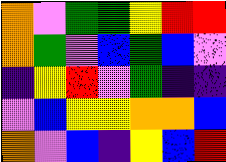[["orange", "violet", "green", "green", "yellow", "red", "red"], ["orange", "green", "violet", "blue", "green", "blue", "violet"], ["indigo", "yellow", "red", "violet", "green", "indigo", "indigo"], ["violet", "blue", "yellow", "yellow", "orange", "orange", "blue"], ["orange", "violet", "blue", "indigo", "yellow", "blue", "red"]]